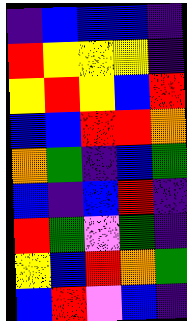[["indigo", "blue", "blue", "blue", "indigo"], ["red", "yellow", "yellow", "yellow", "indigo"], ["yellow", "red", "yellow", "blue", "red"], ["blue", "blue", "red", "red", "orange"], ["orange", "green", "indigo", "blue", "green"], ["blue", "indigo", "blue", "red", "indigo"], ["red", "green", "violet", "green", "indigo"], ["yellow", "blue", "red", "orange", "green"], ["blue", "red", "violet", "blue", "indigo"]]